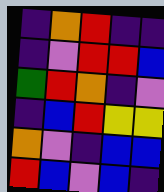[["indigo", "orange", "red", "indigo", "indigo"], ["indigo", "violet", "red", "red", "blue"], ["green", "red", "orange", "indigo", "violet"], ["indigo", "blue", "red", "yellow", "yellow"], ["orange", "violet", "indigo", "blue", "blue"], ["red", "blue", "violet", "blue", "indigo"]]